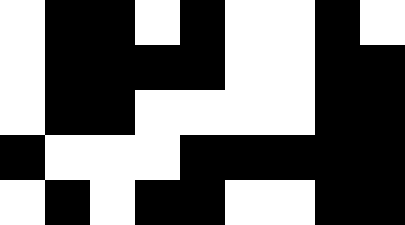[["white", "black", "black", "white", "black", "white", "white", "black", "white"], ["white", "black", "black", "black", "black", "white", "white", "black", "black"], ["white", "black", "black", "white", "white", "white", "white", "black", "black"], ["black", "white", "white", "white", "black", "black", "black", "black", "black"], ["white", "black", "white", "black", "black", "white", "white", "black", "black"]]